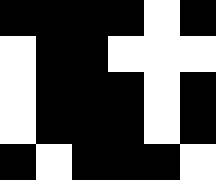[["black", "black", "black", "black", "white", "black"], ["white", "black", "black", "white", "white", "white"], ["white", "black", "black", "black", "white", "black"], ["white", "black", "black", "black", "white", "black"], ["black", "white", "black", "black", "black", "white"]]